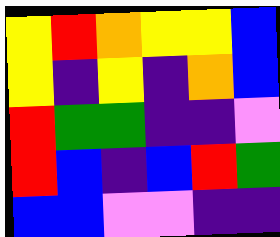[["yellow", "red", "orange", "yellow", "yellow", "blue"], ["yellow", "indigo", "yellow", "indigo", "orange", "blue"], ["red", "green", "green", "indigo", "indigo", "violet"], ["red", "blue", "indigo", "blue", "red", "green"], ["blue", "blue", "violet", "violet", "indigo", "indigo"]]